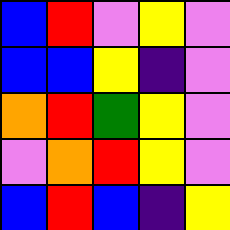[["blue", "red", "violet", "yellow", "violet"], ["blue", "blue", "yellow", "indigo", "violet"], ["orange", "red", "green", "yellow", "violet"], ["violet", "orange", "red", "yellow", "violet"], ["blue", "red", "blue", "indigo", "yellow"]]